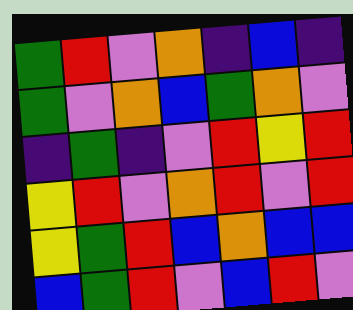[["green", "red", "violet", "orange", "indigo", "blue", "indigo"], ["green", "violet", "orange", "blue", "green", "orange", "violet"], ["indigo", "green", "indigo", "violet", "red", "yellow", "red"], ["yellow", "red", "violet", "orange", "red", "violet", "red"], ["yellow", "green", "red", "blue", "orange", "blue", "blue"], ["blue", "green", "red", "violet", "blue", "red", "violet"]]